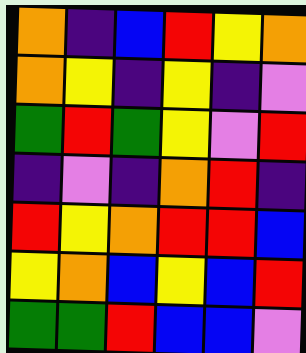[["orange", "indigo", "blue", "red", "yellow", "orange"], ["orange", "yellow", "indigo", "yellow", "indigo", "violet"], ["green", "red", "green", "yellow", "violet", "red"], ["indigo", "violet", "indigo", "orange", "red", "indigo"], ["red", "yellow", "orange", "red", "red", "blue"], ["yellow", "orange", "blue", "yellow", "blue", "red"], ["green", "green", "red", "blue", "blue", "violet"]]